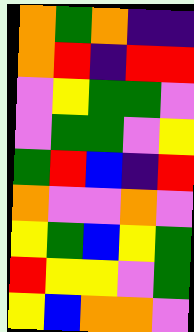[["orange", "green", "orange", "indigo", "indigo"], ["orange", "red", "indigo", "red", "red"], ["violet", "yellow", "green", "green", "violet"], ["violet", "green", "green", "violet", "yellow"], ["green", "red", "blue", "indigo", "red"], ["orange", "violet", "violet", "orange", "violet"], ["yellow", "green", "blue", "yellow", "green"], ["red", "yellow", "yellow", "violet", "green"], ["yellow", "blue", "orange", "orange", "violet"]]